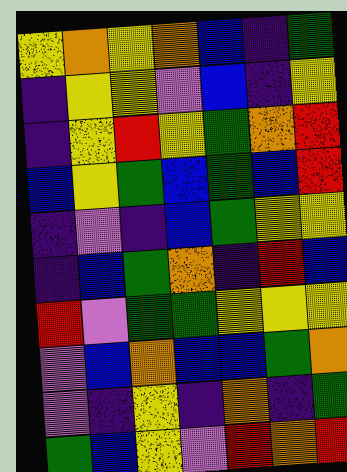[["yellow", "orange", "yellow", "orange", "blue", "indigo", "green"], ["indigo", "yellow", "yellow", "violet", "blue", "indigo", "yellow"], ["indigo", "yellow", "red", "yellow", "green", "orange", "red"], ["blue", "yellow", "green", "blue", "green", "blue", "red"], ["indigo", "violet", "indigo", "blue", "green", "yellow", "yellow"], ["indigo", "blue", "green", "orange", "indigo", "red", "blue"], ["red", "violet", "green", "green", "yellow", "yellow", "yellow"], ["violet", "blue", "orange", "blue", "blue", "green", "orange"], ["violet", "indigo", "yellow", "indigo", "orange", "indigo", "green"], ["green", "blue", "yellow", "violet", "red", "orange", "red"]]